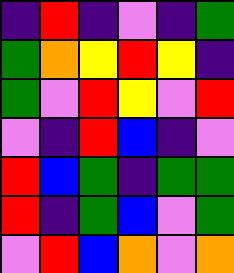[["indigo", "red", "indigo", "violet", "indigo", "green"], ["green", "orange", "yellow", "red", "yellow", "indigo"], ["green", "violet", "red", "yellow", "violet", "red"], ["violet", "indigo", "red", "blue", "indigo", "violet"], ["red", "blue", "green", "indigo", "green", "green"], ["red", "indigo", "green", "blue", "violet", "green"], ["violet", "red", "blue", "orange", "violet", "orange"]]